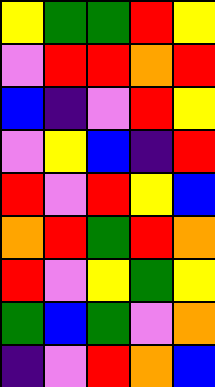[["yellow", "green", "green", "red", "yellow"], ["violet", "red", "red", "orange", "red"], ["blue", "indigo", "violet", "red", "yellow"], ["violet", "yellow", "blue", "indigo", "red"], ["red", "violet", "red", "yellow", "blue"], ["orange", "red", "green", "red", "orange"], ["red", "violet", "yellow", "green", "yellow"], ["green", "blue", "green", "violet", "orange"], ["indigo", "violet", "red", "orange", "blue"]]